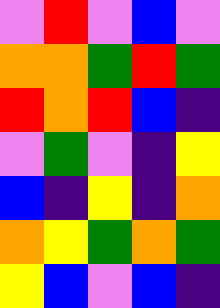[["violet", "red", "violet", "blue", "violet"], ["orange", "orange", "green", "red", "green"], ["red", "orange", "red", "blue", "indigo"], ["violet", "green", "violet", "indigo", "yellow"], ["blue", "indigo", "yellow", "indigo", "orange"], ["orange", "yellow", "green", "orange", "green"], ["yellow", "blue", "violet", "blue", "indigo"]]